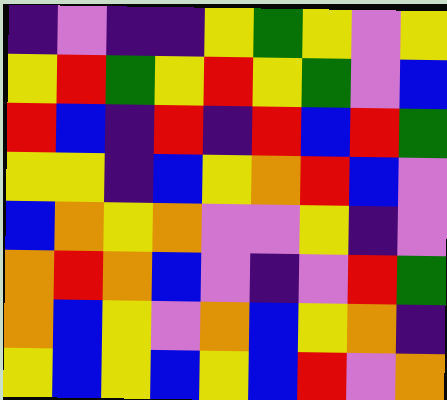[["indigo", "violet", "indigo", "indigo", "yellow", "green", "yellow", "violet", "yellow"], ["yellow", "red", "green", "yellow", "red", "yellow", "green", "violet", "blue"], ["red", "blue", "indigo", "red", "indigo", "red", "blue", "red", "green"], ["yellow", "yellow", "indigo", "blue", "yellow", "orange", "red", "blue", "violet"], ["blue", "orange", "yellow", "orange", "violet", "violet", "yellow", "indigo", "violet"], ["orange", "red", "orange", "blue", "violet", "indigo", "violet", "red", "green"], ["orange", "blue", "yellow", "violet", "orange", "blue", "yellow", "orange", "indigo"], ["yellow", "blue", "yellow", "blue", "yellow", "blue", "red", "violet", "orange"]]